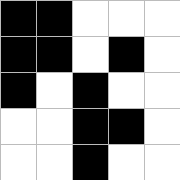[["black", "black", "white", "white", "white"], ["black", "black", "white", "black", "white"], ["black", "white", "black", "white", "white"], ["white", "white", "black", "black", "white"], ["white", "white", "black", "white", "white"]]